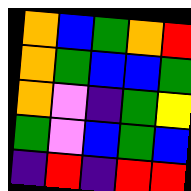[["orange", "blue", "green", "orange", "red"], ["orange", "green", "blue", "blue", "green"], ["orange", "violet", "indigo", "green", "yellow"], ["green", "violet", "blue", "green", "blue"], ["indigo", "red", "indigo", "red", "red"]]